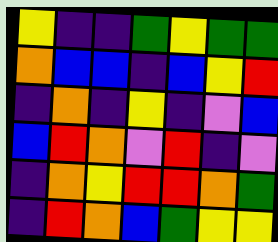[["yellow", "indigo", "indigo", "green", "yellow", "green", "green"], ["orange", "blue", "blue", "indigo", "blue", "yellow", "red"], ["indigo", "orange", "indigo", "yellow", "indigo", "violet", "blue"], ["blue", "red", "orange", "violet", "red", "indigo", "violet"], ["indigo", "orange", "yellow", "red", "red", "orange", "green"], ["indigo", "red", "orange", "blue", "green", "yellow", "yellow"]]